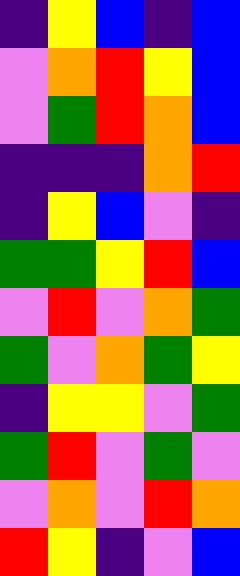[["indigo", "yellow", "blue", "indigo", "blue"], ["violet", "orange", "red", "yellow", "blue"], ["violet", "green", "red", "orange", "blue"], ["indigo", "indigo", "indigo", "orange", "red"], ["indigo", "yellow", "blue", "violet", "indigo"], ["green", "green", "yellow", "red", "blue"], ["violet", "red", "violet", "orange", "green"], ["green", "violet", "orange", "green", "yellow"], ["indigo", "yellow", "yellow", "violet", "green"], ["green", "red", "violet", "green", "violet"], ["violet", "orange", "violet", "red", "orange"], ["red", "yellow", "indigo", "violet", "blue"]]